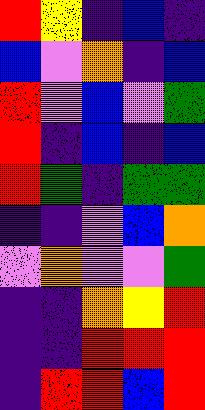[["red", "yellow", "indigo", "blue", "indigo"], ["blue", "violet", "orange", "indigo", "blue"], ["red", "violet", "blue", "violet", "green"], ["red", "indigo", "blue", "indigo", "blue"], ["red", "green", "indigo", "green", "green"], ["indigo", "indigo", "violet", "blue", "orange"], ["violet", "orange", "violet", "violet", "green"], ["indigo", "indigo", "orange", "yellow", "red"], ["indigo", "indigo", "red", "red", "red"], ["indigo", "red", "red", "blue", "red"]]